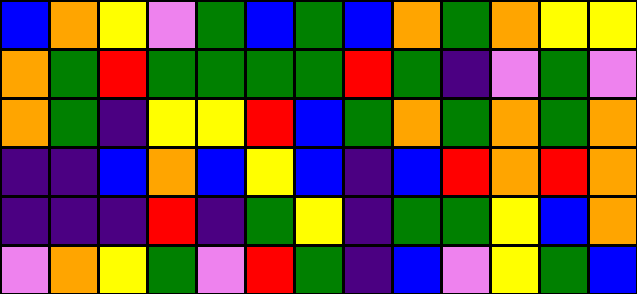[["blue", "orange", "yellow", "violet", "green", "blue", "green", "blue", "orange", "green", "orange", "yellow", "yellow"], ["orange", "green", "red", "green", "green", "green", "green", "red", "green", "indigo", "violet", "green", "violet"], ["orange", "green", "indigo", "yellow", "yellow", "red", "blue", "green", "orange", "green", "orange", "green", "orange"], ["indigo", "indigo", "blue", "orange", "blue", "yellow", "blue", "indigo", "blue", "red", "orange", "red", "orange"], ["indigo", "indigo", "indigo", "red", "indigo", "green", "yellow", "indigo", "green", "green", "yellow", "blue", "orange"], ["violet", "orange", "yellow", "green", "violet", "red", "green", "indigo", "blue", "violet", "yellow", "green", "blue"]]